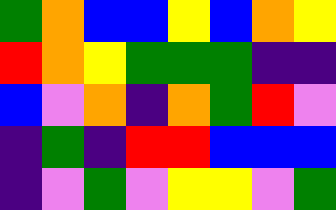[["green", "orange", "blue", "blue", "yellow", "blue", "orange", "yellow"], ["red", "orange", "yellow", "green", "green", "green", "indigo", "indigo"], ["blue", "violet", "orange", "indigo", "orange", "green", "red", "violet"], ["indigo", "green", "indigo", "red", "red", "blue", "blue", "blue"], ["indigo", "violet", "green", "violet", "yellow", "yellow", "violet", "green"]]